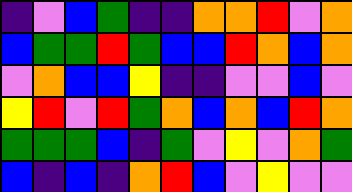[["indigo", "violet", "blue", "green", "indigo", "indigo", "orange", "orange", "red", "violet", "orange"], ["blue", "green", "green", "red", "green", "blue", "blue", "red", "orange", "blue", "orange"], ["violet", "orange", "blue", "blue", "yellow", "indigo", "indigo", "violet", "violet", "blue", "violet"], ["yellow", "red", "violet", "red", "green", "orange", "blue", "orange", "blue", "red", "orange"], ["green", "green", "green", "blue", "indigo", "green", "violet", "yellow", "violet", "orange", "green"], ["blue", "indigo", "blue", "indigo", "orange", "red", "blue", "violet", "yellow", "violet", "violet"]]